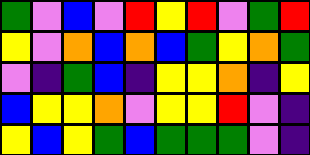[["green", "violet", "blue", "violet", "red", "yellow", "red", "violet", "green", "red"], ["yellow", "violet", "orange", "blue", "orange", "blue", "green", "yellow", "orange", "green"], ["violet", "indigo", "green", "blue", "indigo", "yellow", "yellow", "orange", "indigo", "yellow"], ["blue", "yellow", "yellow", "orange", "violet", "yellow", "yellow", "red", "violet", "indigo"], ["yellow", "blue", "yellow", "green", "blue", "green", "green", "green", "violet", "indigo"]]